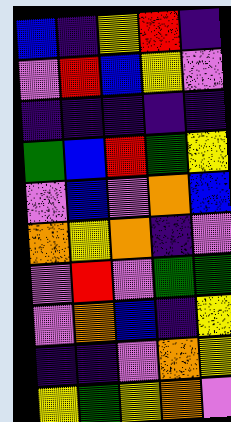[["blue", "indigo", "yellow", "red", "indigo"], ["violet", "red", "blue", "yellow", "violet"], ["indigo", "indigo", "indigo", "indigo", "indigo"], ["green", "blue", "red", "green", "yellow"], ["violet", "blue", "violet", "orange", "blue"], ["orange", "yellow", "orange", "indigo", "violet"], ["violet", "red", "violet", "green", "green"], ["violet", "orange", "blue", "indigo", "yellow"], ["indigo", "indigo", "violet", "orange", "yellow"], ["yellow", "green", "yellow", "orange", "violet"]]